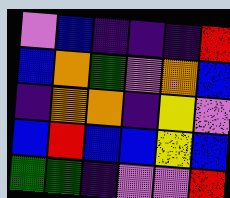[["violet", "blue", "indigo", "indigo", "indigo", "red"], ["blue", "orange", "green", "violet", "orange", "blue"], ["indigo", "orange", "orange", "indigo", "yellow", "violet"], ["blue", "red", "blue", "blue", "yellow", "blue"], ["green", "green", "indigo", "violet", "violet", "red"]]